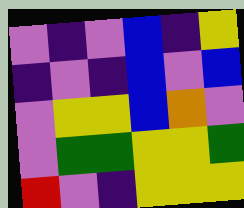[["violet", "indigo", "violet", "blue", "indigo", "yellow"], ["indigo", "violet", "indigo", "blue", "violet", "blue"], ["violet", "yellow", "yellow", "blue", "orange", "violet"], ["violet", "green", "green", "yellow", "yellow", "green"], ["red", "violet", "indigo", "yellow", "yellow", "yellow"]]